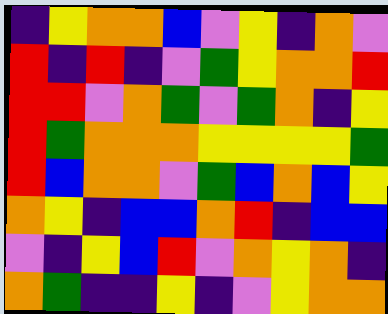[["indigo", "yellow", "orange", "orange", "blue", "violet", "yellow", "indigo", "orange", "violet"], ["red", "indigo", "red", "indigo", "violet", "green", "yellow", "orange", "orange", "red"], ["red", "red", "violet", "orange", "green", "violet", "green", "orange", "indigo", "yellow"], ["red", "green", "orange", "orange", "orange", "yellow", "yellow", "yellow", "yellow", "green"], ["red", "blue", "orange", "orange", "violet", "green", "blue", "orange", "blue", "yellow"], ["orange", "yellow", "indigo", "blue", "blue", "orange", "red", "indigo", "blue", "blue"], ["violet", "indigo", "yellow", "blue", "red", "violet", "orange", "yellow", "orange", "indigo"], ["orange", "green", "indigo", "indigo", "yellow", "indigo", "violet", "yellow", "orange", "orange"]]